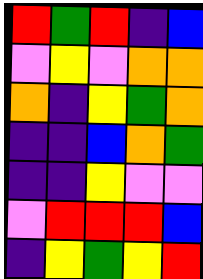[["red", "green", "red", "indigo", "blue"], ["violet", "yellow", "violet", "orange", "orange"], ["orange", "indigo", "yellow", "green", "orange"], ["indigo", "indigo", "blue", "orange", "green"], ["indigo", "indigo", "yellow", "violet", "violet"], ["violet", "red", "red", "red", "blue"], ["indigo", "yellow", "green", "yellow", "red"]]